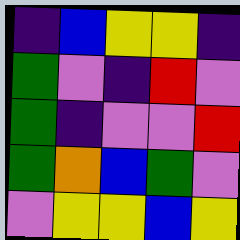[["indigo", "blue", "yellow", "yellow", "indigo"], ["green", "violet", "indigo", "red", "violet"], ["green", "indigo", "violet", "violet", "red"], ["green", "orange", "blue", "green", "violet"], ["violet", "yellow", "yellow", "blue", "yellow"]]